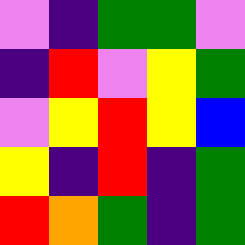[["violet", "indigo", "green", "green", "violet"], ["indigo", "red", "violet", "yellow", "green"], ["violet", "yellow", "red", "yellow", "blue"], ["yellow", "indigo", "red", "indigo", "green"], ["red", "orange", "green", "indigo", "green"]]